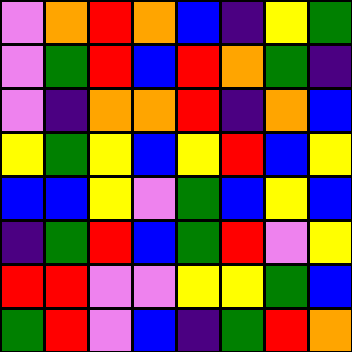[["violet", "orange", "red", "orange", "blue", "indigo", "yellow", "green"], ["violet", "green", "red", "blue", "red", "orange", "green", "indigo"], ["violet", "indigo", "orange", "orange", "red", "indigo", "orange", "blue"], ["yellow", "green", "yellow", "blue", "yellow", "red", "blue", "yellow"], ["blue", "blue", "yellow", "violet", "green", "blue", "yellow", "blue"], ["indigo", "green", "red", "blue", "green", "red", "violet", "yellow"], ["red", "red", "violet", "violet", "yellow", "yellow", "green", "blue"], ["green", "red", "violet", "blue", "indigo", "green", "red", "orange"]]